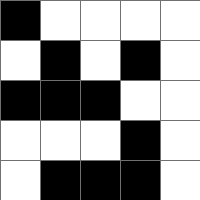[["black", "white", "white", "white", "white"], ["white", "black", "white", "black", "white"], ["black", "black", "black", "white", "white"], ["white", "white", "white", "black", "white"], ["white", "black", "black", "black", "white"]]